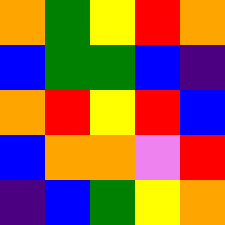[["orange", "green", "yellow", "red", "orange"], ["blue", "green", "green", "blue", "indigo"], ["orange", "red", "yellow", "red", "blue"], ["blue", "orange", "orange", "violet", "red"], ["indigo", "blue", "green", "yellow", "orange"]]